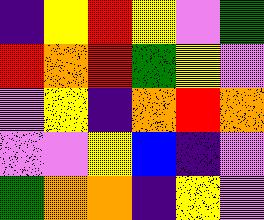[["indigo", "yellow", "red", "yellow", "violet", "green"], ["red", "orange", "red", "green", "yellow", "violet"], ["violet", "yellow", "indigo", "orange", "red", "orange"], ["violet", "violet", "yellow", "blue", "indigo", "violet"], ["green", "orange", "orange", "indigo", "yellow", "violet"]]